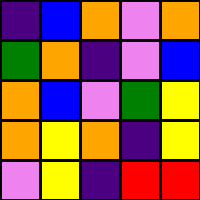[["indigo", "blue", "orange", "violet", "orange"], ["green", "orange", "indigo", "violet", "blue"], ["orange", "blue", "violet", "green", "yellow"], ["orange", "yellow", "orange", "indigo", "yellow"], ["violet", "yellow", "indigo", "red", "red"]]